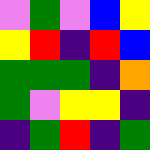[["violet", "green", "violet", "blue", "yellow"], ["yellow", "red", "indigo", "red", "blue"], ["green", "green", "green", "indigo", "orange"], ["green", "violet", "yellow", "yellow", "indigo"], ["indigo", "green", "red", "indigo", "green"]]